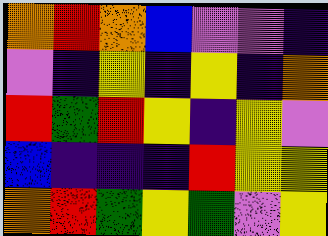[["orange", "red", "orange", "blue", "violet", "violet", "indigo"], ["violet", "indigo", "yellow", "indigo", "yellow", "indigo", "orange"], ["red", "green", "red", "yellow", "indigo", "yellow", "violet"], ["blue", "indigo", "indigo", "indigo", "red", "yellow", "yellow"], ["orange", "red", "green", "yellow", "green", "violet", "yellow"]]